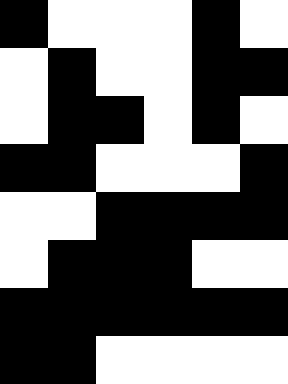[["black", "white", "white", "white", "black", "white"], ["white", "black", "white", "white", "black", "black"], ["white", "black", "black", "white", "black", "white"], ["black", "black", "white", "white", "white", "black"], ["white", "white", "black", "black", "black", "black"], ["white", "black", "black", "black", "white", "white"], ["black", "black", "black", "black", "black", "black"], ["black", "black", "white", "white", "white", "white"]]